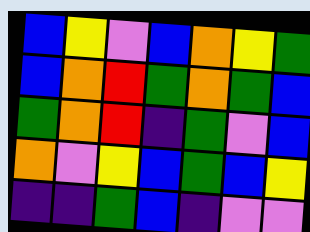[["blue", "yellow", "violet", "blue", "orange", "yellow", "green"], ["blue", "orange", "red", "green", "orange", "green", "blue"], ["green", "orange", "red", "indigo", "green", "violet", "blue"], ["orange", "violet", "yellow", "blue", "green", "blue", "yellow"], ["indigo", "indigo", "green", "blue", "indigo", "violet", "violet"]]